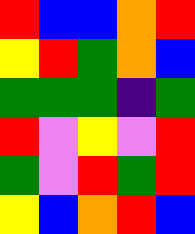[["red", "blue", "blue", "orange", "red"], ["yellow", "red", "green", "orange", "blue"], ["green", "green", "green", "indigo", "green"], ["red", "violet", "yellow", "violet", "red"], ["green", "violet", "red", "green", "red"], ["yellow", "blue", "orange", "red", "blue"]]